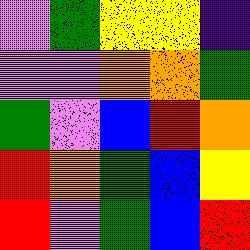[["violet", "green", "yellow", "yellow", "indigo"], ["violet", "violet", "orange", "orange", "green"], ["green", "violet", "blue", "red", "orange"], ["red", "orange", "green", "blue", "yellow"], ["red", "violet", "green", "blue", "red"]]